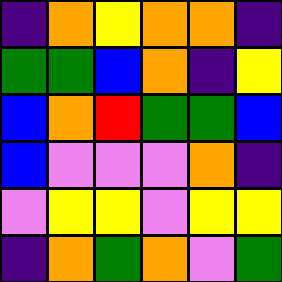[["indigo", "orange", "yellow", "orange", "orange", "indigo"], ["green", "green", "blue", "orange", "indigo", "yellow"], ["blue", "orange", "red", "green", "green", "blue"], ["blue", "violet", "violet", "violet", "orange", "indigo"], ["violet", "yellow", "yellow", "violet", "yellow", "yellow"], ["indigo", "orange", "green", "orange", "violet", "green"]]